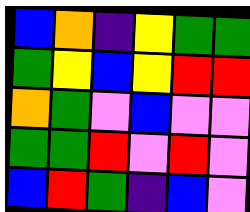[["blue", "orange", "indigo", "yellow", "green", "green"], ["green", "yellow", "blue", "yellow", "red", "red"], ["orange", "green", "violet", "blue", "violet", "violet"], ["green", "green", "red", "violet", "red", "violet"], ["blue", "red", "green", "indigo", "blue", "violet"]]